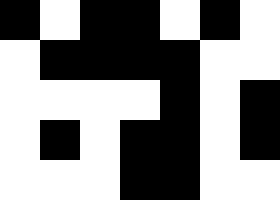[["black", "white", "black", "black", "white", "black", "white"], ["white", "black", "black", "black", "black", "white", "white"], ["white", "white", "white", "white", "black", "white", "black"], ["white", "black", "white", "black", "black", "white", "black"], ["white", "white", "white", "black", "black", "white", "white"]]